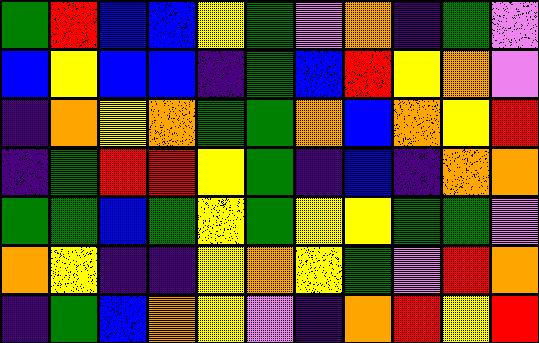[["green", "red", "blue", "blue", "yellow", "green", "violet", "orange", "indigo", "green", "violet"], ["blue", "yellow", "blue", "blue", "indigo", "green", "blue", "red", "yellow", "orange", "violet"], ["indigo", "orange", "yellow", "orange", "green", "green", "orange", "blue", "orange", "yellow", "red"], ["indigo", "green", "red", "red", "yellow", "green", "indigo", "blue", "indigo", "orange", "orange"], ["green", "green", "blue", "green", "yellow", "green", "yellow", "yellow", "green", "green", "violet"], ["orange", "yellow", "indigo", "indigo", "yellow", "orange", "yellow", "green", "violet", "red", "orange"], ["indigo", "green", "blue", "orange", "yellow", "violet", "indigo", "orange", "red", "yellow", "red"]]